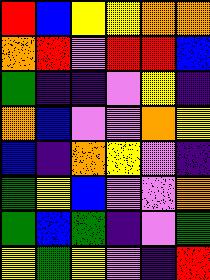[["red", "blue", "yellow", "yellow", "orange", "orange"], ["orange", "red", "violet", "red", "red", "blue"], ["green", "indigo", "indigo", "violet", "yellow", "indigo"], ["orange", "blue", "violet", "violet", "orange", "yellow"], ["blue", "indigo", "orange", "yellow", "violet", "indigo"], ["green", "yellow", "blue", "violet", "violet", "orange"], ["green", "blue", "green", "indigo", "violet", "green"], ["yellow", "green", "yellow", "violet", "indigo", "red"]]